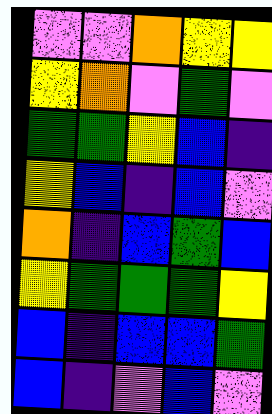[["violet", "violet", "orange", "yellow", "yellow"], ["yellow", "orange", "violet", "green", "violet"], ["green", "green", "yellow", "blue", "indigo"], ["yellow", "blue", "indigo", "blue", "violet"], ["orange", "indigo", "blue", "green", "blue"], ["yellow", "green", "green", "green", "yellow"], ["blue", "indigo", "blue", "blue", "green"], ["blue", "indigo", "violet", "blue", "violet"]]